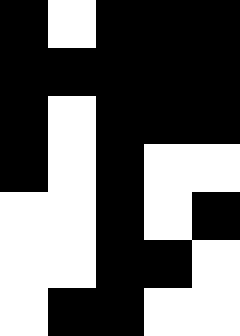[["black", "white", "black", "black", "black"], ["black", "black", "black", "black", "black"], ["black", "white", "black", "black", "black"], ["black", "white", "black", "white", "white"], ["white", "white", "black", "white", "black"], ["white", "white", "black", "black", "white"], ["white", "black", "black", "white", "white"]]